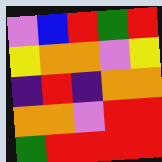[["violet", "blue", "red", "green", "red"], ["yellow", "orange", "orange", "violet", "yellow"], ["indigo", "red", "indigo", "orange", "orange"], ["orange", "orange", "violet", "red", "red"], ["green", "red", "red", "red", "red"]]